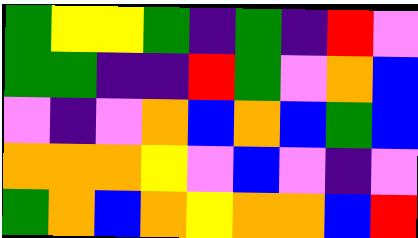[["green", "yellow", "yellow", "green", "indigo", "green", "indigo", "red", "violet"], ["green", "green", "indigo", "indigo", "red", "green", "violet", "orange", "blue"], ["violet", "indigo", "violet", "orange", "blue", "orange", "blue", "green", "blue"], ["orange", "orange", "orange", "yellow", "violet", "blue", "violet", "indigo", "violet"], ["green", "orange", "blue", "orange", "yellow", "orange", "orange", "blue", "red"]]